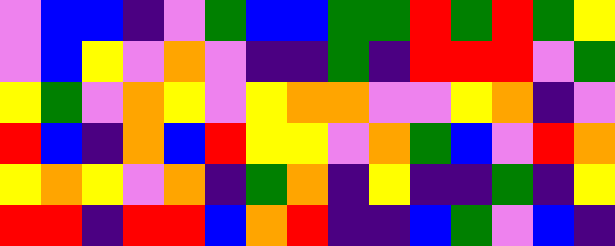[["violet", "blue", "blue", "indigo", "violet", "green", "blue", "blue", "green", "green", "red", "green", "red", "green", "yellow"], ["violet", "blue", "yellow", "violet", "orange", "violet", "indigo", "indigo", "green", "indigo", "red", "red", "red", "violet", "green"], ["yellow", "green", "violet", "orange", "yellow", "violet", "yellow", "orange", "orange", "violet", "violet", "yellow", "orange", "indigo", "violet"], ["red", "blue", "indigo", "orange", "blue", "red", "yellow", "yellow", "violet", "orange", "green", "blue", "violet", "red", "orange"], ["yellow", "orange", "yellow", "violet", "orange", "indigo", "green", "orange", "indigo", "yellow", "indigo", "indigo", "green", "indigo", "yellow"], ["red", "red", "indigo", "red", "red", "blue", "orange", "red", "indigo", "indigo", "blue", "green", "violet", "blue", "indigo"]]